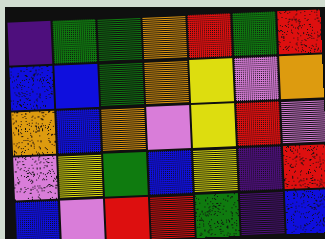[["indigo", "green", "green", "orange", "red", "green", "red"], ["blue", "blue", "green", "orange", "yellow", "violet", "orange"], ["orange", "blue", "orange", "violet", "yellow", "red", "violet"], ["violet", "yellow", "green", "blue", "yellow", "indigo", "red"], ["blue", "violet", "red", "red", "green", "indigo", "blue"]]